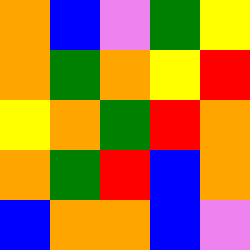[["orange", "blue", "violet", "green", "yellow"], ["orange", "green", "orange", "yellow", "red"], ["yellow", "orange", "green", "red", "orange"], ["orange", "green", "red", "blue", "orange"], ["blue", "orange", "orange", "blue", "violet"]]